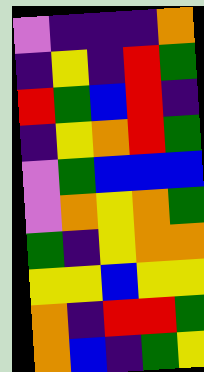[["violet", "indigo", "indigo", "indigo", "orange"], ["indigo", "yellow", "indigo", "red", "green"], ["red", "green", "blue", "red", "indigo"], ["indigo", "yellow", "orange", "red", "green"], ["violet", "green", "blue", "blue", "blue"], ["violet", "orange", "yellow", "orange", "green"], ["green", "indigo", "yellow", "orange", "orange"], ["yellow", "yellow", "blue", "yellow", "yellow"], ["orange", "indigo", "red", "red", "green"], ["orange", "blue", "indigo", "green", "yellow"]]